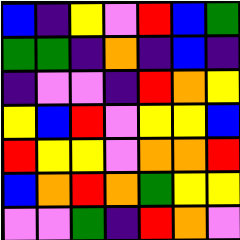[["blue", "indigo", "yellow", "violet", "red", "blue", "green"], ["green", "green", "indigo", "orange", "indigo", "blue", "indigo"], ["indigo", "violet", "violet", "indigo", "red", "orange", "yellow"], ["yellow", "blue", "red", "violet", "yellow", "yellow", "blue"], ["red", "yellow", "yellow", "violet", "orange", "orange", "red"], ["blue", "orange", "red", "orange", "green", "yellow", "yellow"], ["violet", "violet", "green", "indigo", "red", "orange", "violet"]]